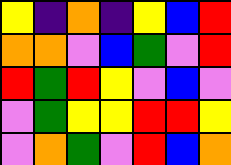[["yellow", "indigo", "orange", "indigo", "yellow", "blue", "red"], ["orange", "orange", "violet", "blue", "green", "violet", "red"], ["red", "green", "red", "yellow", "violet", "blue", "violet"], ["violet", "green", "yellow", "yellow", "red", "red", "yellow"], ["violet", "orange", "green", "violet", "red", "blue", "orange"]]